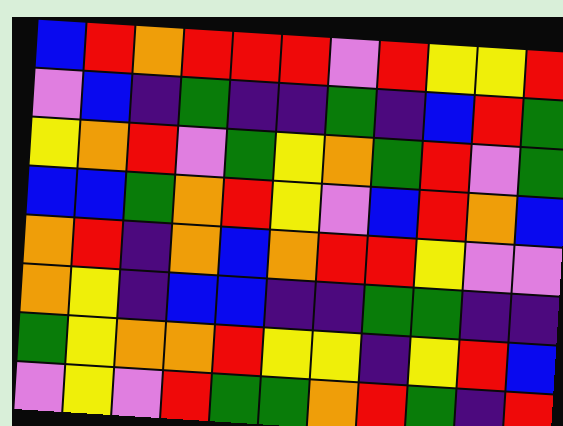[["blue", "red", "orange", "red", "red", "red", "violet", "red", "yellow", "yellow", "red"], ["violet", "blue", "indigo", "green", "indigo", "indigo", "green", "indigo", "blue", "red", "green"], ["yellow", "orange", "red", "violet", "green", "yellow", "orange", "green", "red", "violet", "green"], ["blue", "blue", "green", "orange", "red", "yellow", "violet", "blue", "red", "orange", "blue"], ["orange", "red", "indigo", "orange", "blue", "orange", "red", "red", "yellow", "violet", "violet"], ["orange", "yellow", "indigo", "blue", "blue", "indigo", "indigo", "green", "green", "indigo", "indigo"], ["green", "yellow", "orange", "orange", "red", "yellow", "yellow", "indigo", "yellow", "red", "blue"], ["violet", "yellow", "violet", "red", "green", "green", "orange", "red", "green", "indigo", "red"]]